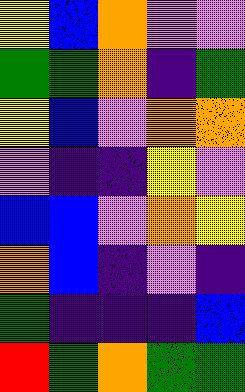[["yellow", "blue", "orange", "violet", "violet"], ["green", "green", "orange", "indigo", "green"], ["yellow", "blue", "violet", "orange", "orange"], ["violet", "indigo", "indigo", "yellow", "violet"], ["blue", "blue", "violet", "orange", "yellow"], ["orange", "blue", "indigo", "violet", "indigo"], ["green", "indigo", "indigo", "indigo", "blue"], ["red", "green", "orange", "green", "green"]]